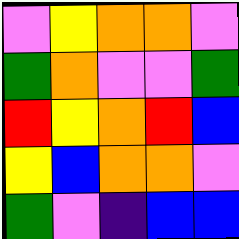[["violet", "yellow", "orange", "orange", "violet"], ["green", "orange", "violet", "violet", "green"], ["red", "yellow", "orange", "red", "blue"], ["yellow", "blue", "orange", "orange", "violet"], ["green", "violet", "indigo", "blue", "blue"]]